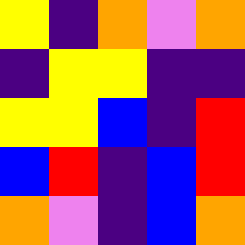[["yellow", "indigo", "orange", "violet", "orange"], ["indigo", "yellow", "yellow", "indigo", "indigo"], ["yellow", "yellow", "blue", "indigo", "red"], ["blue", "red", "indigo", "blue", "red"], ["orange", "violet", "indigo", "blue", "orange"]]